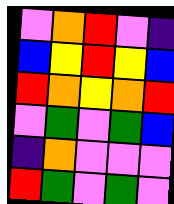[["violet", "orange", "red", "violet", "indigo"], ["blue", "yellow", "red", "yellow", "blue"], ["red", "orange", "yellow", "orange", "red"], ["violet", "green", "violet", "green", "blue"], ["indigo", "orange", "violet", "violet", "violet"], ["red", "green", "violet", "green", "violet"]]